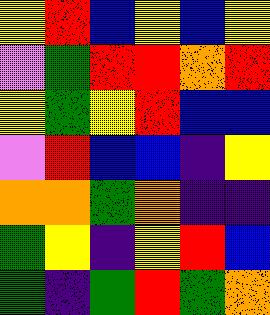[["yellow", "red", "blue", "yellow", "blue", "yellow"], ["violet", "green", "red", "red", "orange", "red"], ["yellow", "green", "yellow", "red", "blue", "blue"], ["violet", "red", "blue", "blue", "indigo", "yellow"], ["orange", "orange", "green", "orange", "indigo", "indigo"], ["green", "yellow", "indigo", "yellow", "red", "blue"], ["green", "indigo", "green", "red", "green", "orange"]]